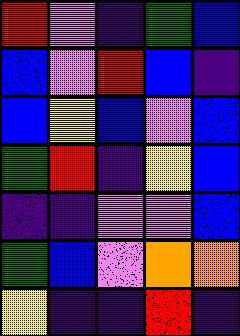[["red", "violet", "indigo", "green", "blue"], ["blue", "violet", "red", "blue", "indigo"], ["blue", "yellow", "blue", "violet", "blue"], ["green", "red", "indigo", "yellow", "blue"], ["indigo", "indigo", "violet", "violet", "blue"], ["green", "blue", "violet", "orange", "orange"], ["yellow", "indigo", "indigo", "red", "indigo"]]